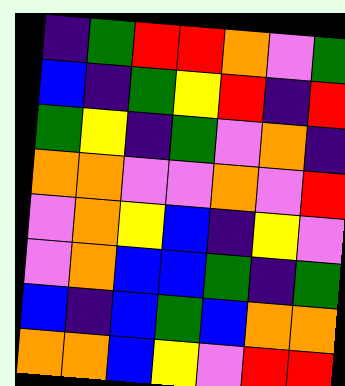[["indigo", "green", "red", "red", "orange", "violet", "green"], ["blue", "indigo", "green", "yellow", "red", "indigo", "red"], ["green", "yellow", "indigo", "green", "violet", "orange", "indigo"], ["orange", "orange", "violet", "violet", "orange", "violet", "red"], ["violet", "orange", "yellow", "blue", "indigo", "yellow", "violet"], ["violet", "orange", "blue", "blue", "green", "indigo", "green"], ["blue", "indigo", "blue", "green", "blue", "orange", "orange"], ["orange", "orange", "blue", "yellow", "violet", "red", "red"]]